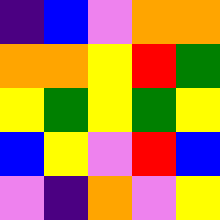[["indigo", "blue", "violet", "orange", "orange"], ["orange", "orange", "yellow", "red", "green"], ["yellow", "green", "yellow", "green", "yellow"], ["blue", "yellow", "violet", "red", "blue"], ["violet", "indigo", "orange", "violet", "yellow"]]